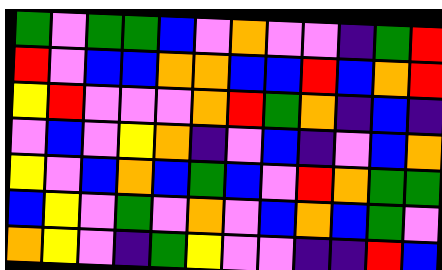[["green", "violet", "green", "green", "blue", "violet", "orange", "violet", "violet", "indigo", "green", "red"], ["red", "violet", "blue", "blue", "orange", "orange", "blue", "blue", "red", "blue", "orange", "red"], ["yellow", "red", "violet", "violet", "violet", "orange", "red", "green", "orange", "indigo", "blue", "indigo"], ["violet", "blue", "violet", "yellow", "orange", "indigo", "violet", "blue", "indigo", "violet", "blue", "orange"], ["yellow", "violet", "blue", "orange", "blue", "green", "blue", "violet", "red", "orange", "green", "green"], ["blue", "yellow", "violet", "green", "violet", "orange", "violet", "blue", "orange", "blue", "green", "violet"], ["orange", "yellow", "violet", "indigo", "green", "yellow", "violet", "violet", "indigo", "indigo", "red", "blue"]]